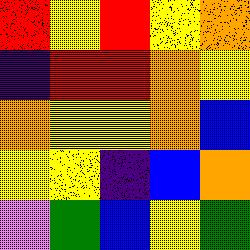[["red", "yellow", "red", "yellow", "orange"], ["indigo", "red", "red", "orange", "yellow"], ["orange", "yellow", "yellow", "orange", "blue"], ["yellow", "yellow", "indigo", "blue", "orange"], ["violet", "green", "blue", "yellow", "green"]]